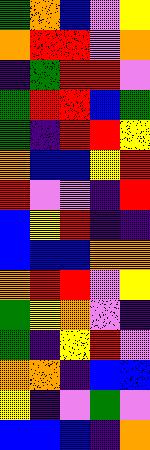[["green", "orange", "blue", "violet", "yellow"], ["orange", "red", "red", "violet", "orange"], ["indigo", "green", "red", "red", "violet"], ["green", "red", "red", "blue", "green"], ["green", "indigo", "red", "red", "yellow"], ["orange", "blue", "blue", "yellow", "red"], ["red", "violet", "violet", "indigo", "red"], ["blue", "yellow", "red", "indigo", "indigo"], ["blue", "blue", "blue", "orange", "orange"], ["orange", "red", "red", "violet", "yellow"], ["green", "yellow", "orange", "violet", "indigo"], ["green", "indigo", "yellow", "red", "violet"], ["orange", "orange", "indigo", "blue", "blue"], ["yellow", "indigo", "violet", "green", "violet"], ["blue", "blue", "blue", "indigo", "orange"]]